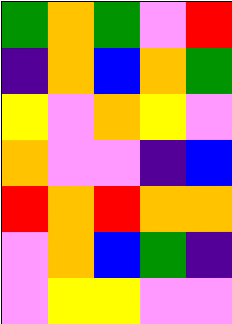[["green", "orange", "green", "violet", "red"], ["indigo", "orange", "blue", "orange", "green"], ["yellow", "violet", "orange", "yellow", "violet"], ["orange", "violet", "violet", "indigo", "blue"], ["red", "orange", "red", "orange", "orange"], ["violet", "orange", "blue", "green", "indigo"], ["violet", "yellow", "yellow", "violet", "violet"]]